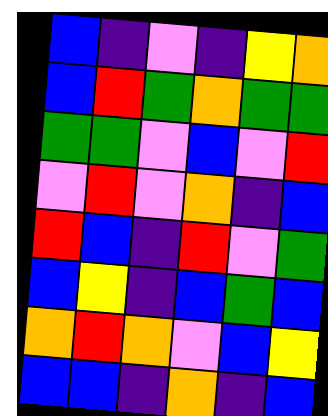[["blue", "indigo", "violet", "indigo", "yellow", "orange"], ["blue", "red", "green", "orange", "green", "green"], ["green", "green", "violet", "blue", "violet", "red"], ["violet", "red", "violet", "orange", "indigo", "blue"], ["red", "blue", "indigo", "red", "violet", "green"], ["blue", "yellow", "indigo", "blue", "green", "blue"], ["orange", "red", "orange", "violet", "blue", "yellow"], ["blue", "blue", "indigo", "orange", "indigo", "blue"]]